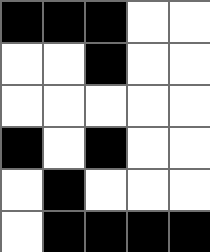[["black", "black", "black", "white", "white"], ["white", "white", "black", "white", "white"], ["white", "white", "white", "white", "white"], ["black", "white", "black", "white", "white"], ["white", "black", "white", "white", "white"], ["white", "black", "black", "black", "black"]]